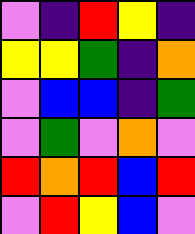[["violet", "indigo", "red", "yellow", "indigo"], ["yellow", "yellow", "green", "indigo", "orange"], ["violet", "blue", "blue", "indigo", "green"], ["violet", "green", "violet", "orange", "violet"], ["red", "orange", "red", "blue", "red"], ["violet", "red", "yellow", "blue", "violet"]]